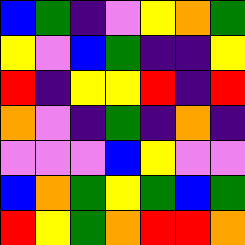[["blue", "green", "indigo", "violet", "yellow", "orange", "green"], ["yellow", "violet", "blue", "green", "indigo", "indigo", "yellow"], ["red", "indigo", "yellow", "yellow", "red", "indigo", "red"], ["orange", "violet", "indigo", "green", "indigo", "orange", "indigo"], ["violet", "violet", "violet", "blue", "yellow", "violet", "violet"], ["blue", "orange", "green", "yellow", "green", "blue", "green"], ["red", "yellow", "green", "orange", "red", "red", "orange"]]